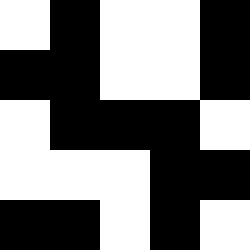[["white", "black", "white", "white", "black"], ["black", "black", "white", "white", "black"], ["white", "black", "black", "black", "white"], ["white", "white", "white", "black", "black"], ["black", "black", "white", "black", "white"]]